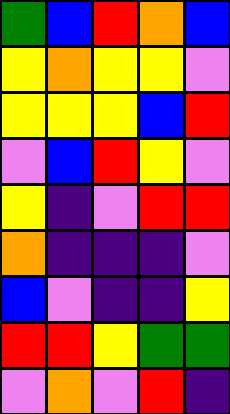[["green", "blue", "red", "orange", "blue"], ["yellow", "orange", "yellow", "yellow", "violet"], ["yellow", "yellow", "yellow", "blue", "red"], ["violet", "blue", "red", "yellow", "violet"], ["yellow", "indigo", "violet", "red", "red"], ["orange", "indigo", "indigo", "indigo", "violet"], ["blue", "violet", "indigo", "indigo", "yellow"], ["red", "red", "yellow", "green", "green"], ["violet", "orange", "violet", "red", "indigo"]]